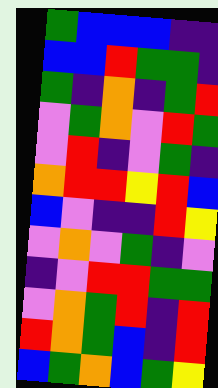[["green", "blue", "blue", "blue", "indigo", "indigo"], ["blue", "blue", "red", "green", "green", "indigo"], ["green", "indigo", "orange", "indigo", "green", "red"], ["violet", "green", "orange", "violet", "red", "green"], ["violet", "red", "indigo", "violet", "green", "indigo"], ["orange", "red", "red", "yellow", "red", "blue"], ["blue", "violet", "indigo", "indigo", "red", "yellow"], ["violet", "orange", "violet", "green", "indigo", "violet"], ["indigo", "violet", "red", "red", "green", "green"], ["violet", "orange", "green", "red", "indigo", "red"], ["red", "orange", "green", "blue", "indigo", "red"], ["blue", "green", "orange", "blue", "green", "yellow"]]